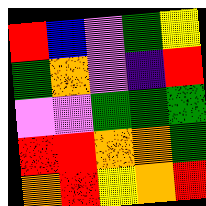[["red", "blue", "violet", "green", "yellow"], ["green", "orange", "violet", "indigo", "red"], ["violet", "violet", "green", "green", "green"], ["red", "red", "orange", "orange", "green"], ["orange", "red", "yellow", "orange", "red"]]